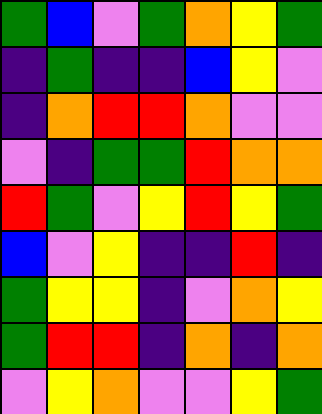[["green", "blue", "violet", "green", "orange", "yellow", "green"], ["indigo", "green", "indigo", "indigo", "blue", "yellow", "violet"], ["indigo", "orange", "red", "red", "orange", "violet", "violet"], ["violet", "indigo", "green", "green", "red", "orange", "orange"], ["red", "green", "violet", "yellow", "red", "yellow", "green"], ["blue", "violet", "yellow", "indigo", "indigo", "red", "indigo"], ["green", "yellow", "yellow", "indigo", "violet", "orange", "yellow"], ["green", "red", "red", "indigo", "orange", "indigo", "orange"], ["violet", "yellow", "orange", "violet", "violet", "yellow", "green"]]